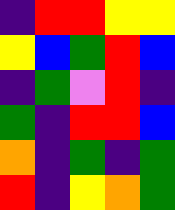[["indigo", "red", "red", "yellow", "yellow"], ["yellow", "blue", "green", "red", "blue"], ["indigo", "green", "violet", "red", "indigo"], ["green", "indigo", "red", "red", "blue"], ["orange", "indigo", "green", "indigo", "green"], ["red", "indigo", "yellow", "orange", "green"]]